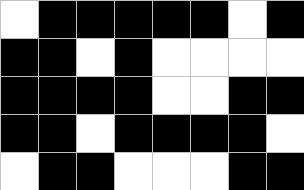[["white", "black", "black", "black", "black", "black", "white", "black"], ["black", "black", "white", "black", "white", "white", "white", "white"], ["black", "black", "black", "black", "white", "white", "black", "black"], ["black", "black", "white", "black", "black", "black", "black", "white"], ["white", "black", "black", "white", "white", "white", "black", "black"]]